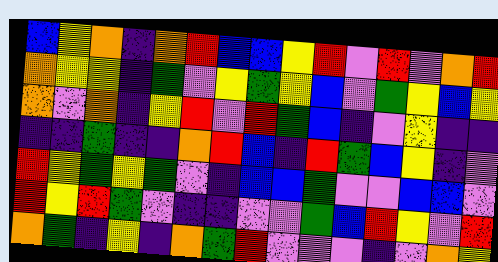[["blue", "yellow", "orange", "indigo", "orange", "red", "blue", "blue", "yellow", "red", "violet", "red", "violet", "orange", "red"], ["orange", "yellow", "yellow", "indigo", "green", "violet", "yellow", "green", "yellow", "blue", "violet", "green", "yellow", "blue", "yellow"], ["orange", "violet", "orange", "indigo", "yellow", "red", "violet", "red", "green", "blue", "indigo", "violet", "yellow", "indigo", "indigo"], ["indigo", "indigo", "green", "indigo", "indigo", "orange", "red", "blue", "indigo", "red", "green", "blue", "yellow", "indigo", "violet"], ["red", "yellow", "green", "yellow", "green", "violet", "indigo", "blue", "blue", "green", "violet", "violet", "blue", "blue", "violet"], ["red", "yellow", "red", "green", "violet", "indigo", "indigo", "violet", "violet", "green", "blue", "red", "yellow", "violet", "red"], ["orange", "green", "indigo", "yellow", "indigo", "orange", "green", "red", "violet", "violet", "violet", "indigo", "violet", "orange", "yellow"]]